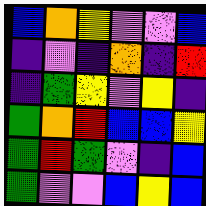[["blue", "orange", "yellow", "violet", "violet", "blue"], ["indigo", "violet", "indigo", "orange", "indigo", "red"], ["indigo", "green", "yellow", "violet", "yellow", "indigo"], ["green", "orange", "red", "blue", "blue", "yellow"], ["green", "red", "green", "violet", "indigo", "blue"], ["green", "violet", "violet", "blue", "yellow", "blue"]]